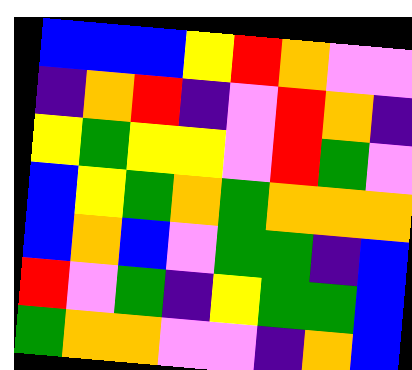[["blue", "blue", "blue", "yellow", "red", "orange", "violet", "violet"], ["indigo", "orange", "red", "indigo", "violet", "red", "orange", "indigo"], ["yellow", "green", "yellow", "yellow", "violet", "red", "green", "violet"], ["blue", "yellow", "green", "orange", "green", "orange", "orange", "orange"], ["blue", "orange", "blue", "violet", "green", "green", "indigo", "blue"], ["red", "violet", "green", "indigo", "yellow", "green", "green", "blue"], ["green", "orange", "orange", "violet", "violet", "indigo", "orange", "blue"]]